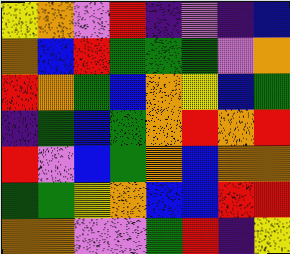[["yellow", "orange", "violet", "red", "indigo", "violet", "indigo", "blue"], ["orange", "blue", "red", "green", "green", "green", "violet", "orange"], ["red", "orange", "green", "blue", "orange", "yellow", "blue", "green"], ["indigo", "green", "blue", "green", "orange", "red", "orange", "red"], ["red", "violet", "blue", "green", "orange", "blue", "orange", "orange"], ["green", "green", "yellow", "orange", "blue", "blue", "red", "red"], ["orange", "orange", "violet", "violet", "green", "red", "indigo", "yellow"]]